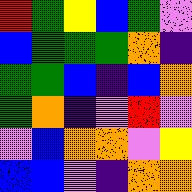[["red", "green", "yellow", "blue", "green", "violet"], ["blue", "green", "green", "green", "orange", "indigo"], ["green", "green", "blue", "indigo", "blue", "orange"], ["green", "orange", "indigo", "violet", "red", "violet"], ["violet", "blue", "orange", "orange", "violet", "yellow"], ["blue", "blue", "violet", "indigo", "orange", "orange"]]